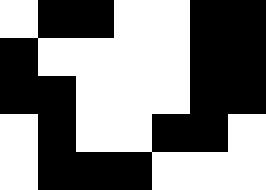[["white", "black", "black", "white", "white", "black", "black"], ["black", "white", "white", "white", "white", "black", "black"], ["black", "black", "white", "white", "white", "black", "black"], ["white", "black", "white", "white", "black", "black", "white"], ["white", "black", "black", "black", "white", "white", "white"]]